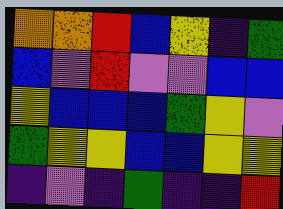[["orange", "orange", "red", "blue", "yellow", "indigo", "green"], ["blue", "violet", "red", "violet", "violet", "blue", "blue"], ["yellow", "blue", "blue", "blue", "green", "yellow", "violet"], ["green", "yellow", "yellow", "blue", "blue", "yellow", "yellow"], ["indigo", "violet", "indigo", "green", "indigo", "indigo", "red"]]